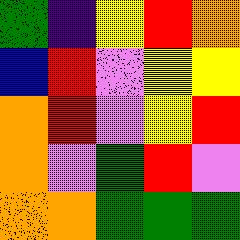[["green", "indigo", "yellow", "red", "orange"], ["blue", "red", "violet", "yellow", "yellow"], ["orange", "red", "violet", "yellow", "red"], ["orange", "violet", "green", "red", "violet"], ["orange", "orange", "green", "green", "green"]]